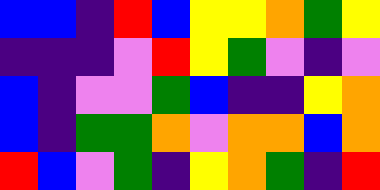[["blue", "blue", "indigo", "red", "blue", "yellow", "yellow", "orange", "green", "yellow"], ["indigo", "indigo", "indigo", "violet", "red", "yellow", "green", "violet", "indigo", "violet"], ["blue", "indigo", "violet", "violet", "green", "blue", "indigo", "indigo", "yellow", "orange"], ["blue", "indigo", "green", "green", "orange", "violet", "orange", "orange", "blue", "orange"], ["red", "blue", "violet", "green", "indigo", "yellow", "orange", "green", "indigo", "red"]]